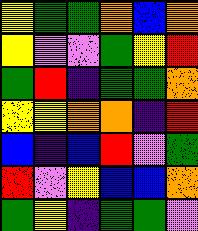[["yellow", "green", "green", "orange", "blue", "orange"], ["yellow", "violet", "violet", "green", "yellow", "red"], ["green", "red", "indigo", "green", "green", "orange"], ["yellow", "yellow", "orange", "orange", "indigo", "red"], ["blue", "indigo", "blue", "red", "violet", "green"], ["red", "violet", "yellow", "blue", "blue", "orange"], ["green", "yellow", "indigo", "green", "green", "violet"]]